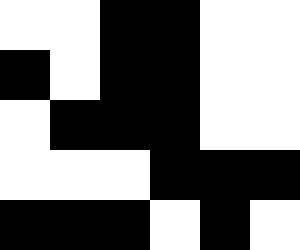[["white", "white", "black", "black", "white", "white"], ["black", "white", "black", "black", "white", "white"], ["white", "black", "black", "black", "white", "white"], ["white", "white", "white", "black", "black", "black"], ["black", "black", "black", "white", "black", "white"]]